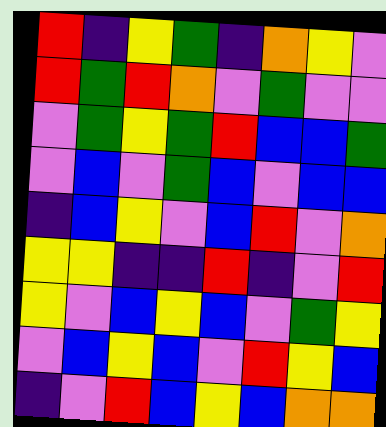[["red", "indigo", "yellow", "green", "indigo", "orange", "yellow", "violet"], ["red", "green", "red", "orange", "violet", "green", "violet", "violet"], ["violet", "green", "yellow", "green", "red", "blue", "blue", "green"], ["violet", "blue", "violet", "green", "blue", "violet", "blue", "blue"], ["indigo", "blue", "yellow", "violet", "blue", "red", "violet", "orange"], ["yellow", "yellow", "indigo", "indigo", "red", "indigo", "violet", "red"], ["yellow", "violet", "blue", "yellow", "blue", "violet", "green", "yellow"], ["violet", "blue", "yellow", "blue", "violet", "red", "yellow", "blue"], ["indigo", "violet", "red", "blue", "yellow", "blue", "orange", "orange"]]